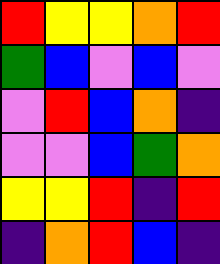[["red", "yellow", "yellow", "orange", "red"], ["green", "blue", "violet", "blue", "violet"], ["violet", "red", "blue", "orange", "indigo"], ["violet", "violet", "blue", "green", "orange"], ["yellow", "yellow", "red", "indigo", "red"], ["indigo", "orange", "red", "blue", "indigo"]]